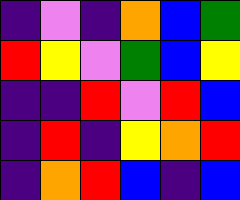[["indigo", "violet", "indigo", "orange", "blue", "green"], ["red", "yellow", "violet", "green", "blue", "yellow"], ["indigo", "indigo", "red", "violet", "red", "blue"], ["indigo", "red", "indigo", "yellow", "orange", "red"], ["indigo", "orange", "red", "blue", "indigo", "blue"]]